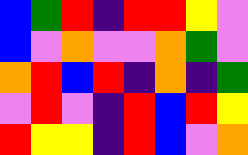[["blue", "green", "red", "indigo", "red", "red", "yellow", "violet"], ["blue", "violet", "orange", "violet", "violet", "orange", "green", "violet"], ["orange", "red", "blue", "red", "indigo", "orange", "indigo", "green"], ["violet", "red", "violet", "indigo", "red", "blue", "red", "yellow"], ["red", "yellow", "yellow", "indigo", "red", "blue", "violet", "orange"]]